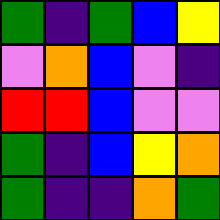[["green", "indigo", "green", "blue", "yellow"], ["violet", "orange", "blue", "violet", "indigo"], ["red", "red", "blue", "violet", "violet"], ["green", "indigo", "blue", "yellow", "orange"], ["green", "indigo", "indigo", "orange", "green"]]